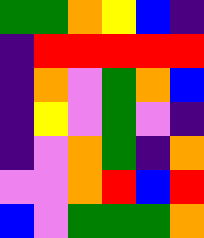[["green", "green", "orange", "yellow", "blue", "indigo"], ["indigo", "red", "red", "red", "red", "red"], ["indigo", "orange", "violet", "green", "orange", "blue"], ["indigo", "yellow", "violet", "green", "violet", "indigo"], ["indigo", "violet", "orange", "green", "indigo", "orange"], ["violet", "violet", "orange", "red", "blue", "red"], ["blue", "violet", "green", "green", "green", "orange"]]